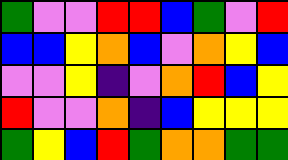[["green", "violet", "violet", "red", "red", "blue", "green", "violet", "red"], ["blue", "blue", "yellow", "orange", "blue", "violet", "orange", "yellow", "blue"], ["violet", "violet", "yellow", "indigo", "violet", "orange", "red", "blue", "yellow"], ["red", "violet", "violet", "orange", "indigo", "blue", "yellow", "yellow", "yellow"], ["green", "yellow", "blue", "red", "green", "orange", "orange", "green", "green"]]